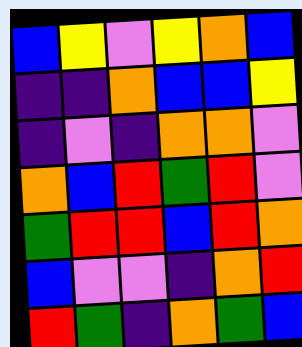[["blue", "yellow", "violet", "yellow", "orange", "blue"], ["indigo", "indigo", "orange", "blue", "blue", "yellow"], ["indigo", "violet", "indigo", "orange", "orange", "violet"], ["orange", "blue", "red", "green", "red", "violet"], ["green", "red", "red", "blue", "red", "orange"], ["blue", "violet", "violet", "indigo", "orange", "red"], ["red", "green", "indigo", "orange", "green", "blue"]]